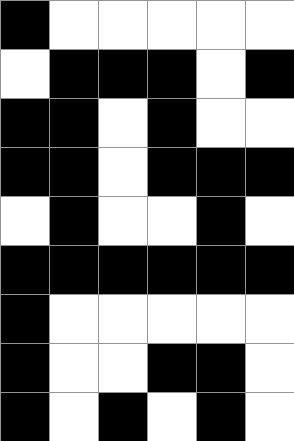[["black", "white", "white", "white", "white", "white"], ["white", "black", "black", "black", "white", "black"], ["black", "black", "white", "black", "white", "white"], ["black", "black", "white", "black", "black", "black"], ["white", "black", "white", "white", "black", "white"], ["black", "black", "black", "black", "black", "black"], ["black", "white", "white", "white", "white", "white"], ["black", "white", "white", "black", "black", "white"], ["black", "white", "black", "white", "black", "white"]]